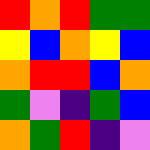[["red", "orange", "red", "green", "green"], ["yellow", "blue", "orange", "yellow", "blue"], ["orange", "red", "red", "blue", "orange"], ["green", "violet", "indigo", "green", "blue"], ["orange", "green", "red", "indigo", "violet"]]